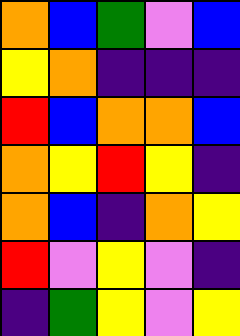[["orange", "blue", "green", "violet", "blue"], ["yellow", "orange", "indigo", "indigo", "indigo"], ["red", "blue", "orange", "orange", "blue"], ["orange", "yellow", "red", "yellow", "indigo"], ["orange", "blue", "indigo", "orange", "yellow"], ["red", "violet", "yellow", "violet", "indigo"], ["indigo", "green", "yellow", "violet", "yellow"]]